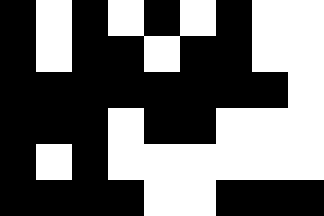[["black", "white", "black", "white", "black", "white", "black", "white", "white"], ["black", "white", "black", "black", "white", "black", "black", "white", "white"], ["black", "black", "black", "black", "black", "black", "black", "black", "white"], ["black", "black", "black", "white", "black", "black", "white", "white", "white"], ["black", "white", "black", "white", "white", "white", "white", "white", "white"], ["black", "black", "black", "black", "white", "white", "black", "black", "black"]]